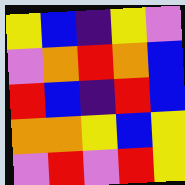[["yellow", "blue", "indigo", "yellow", "violet"], ["violet", "orange", "red", "orange", "blue"], ["red", "blue", "indigo", "red", "blue"], ["orange", "orange", "yellow", "blue", "yellow"], ["violet", "red", "violet", "red", "yellow"]]